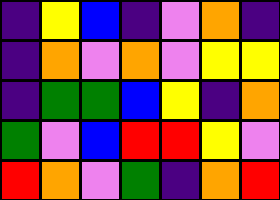[["indigo", "yellow", "blue", "indigo", "violet", "orange", "indigo"], ["indigo", "orange", "violet", "orange", "violet", "yellow", "yellow"], ["indigo", "green", "green", "blue", "yellow", "indigo", "orange"], ["green", "violet", "blue", "red", "red", "yellow", "violet"], ["red", "orange", "violet", "green", "indigo", "orange", "red"]]